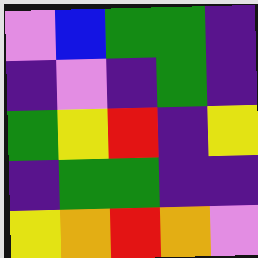[["violet", "blue", "green", "green", "indigo"], ["indigo", "violet", "indigo", "green", "indigo"], ["green", "yellow", "red", "indigo", "yellow"], ["indigo", "green", "green", "indigo", "indigo"], ["yellow", "orange", "red", "orange", "violet"]]